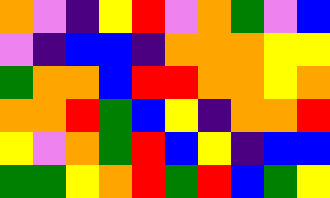[["orange", "violet", "indigo", "yellow", "red", "violet", "orange", "green", "violet", "blue"], ["violet", "indigo", "blue", "blue", "indigo", "orange", "orange", "orange", "yellow", "yellow"], ["green", "orange", "orange", "blue", "red", "red", "orange", "orange", "yellow", "orange"], ["orange", "orange", "red", "green", "blue", "yellow", "indigo", "orange", "orange", "red"], ["yellow", "violet", "orange", "green", "red", "blue", "yellow", "indigo", "blue", "blue"], ["green", "green", "yellow", "orange", "red", "green", "red", "blue", "green", "yellow"]]